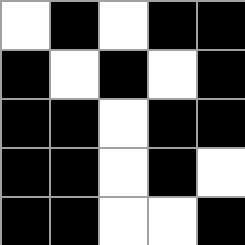[["white", "black", "white", "black", "black"], ["black", "white", "black", "white", "black"], ["black", "black", "white", "black", "black"], ["black", "black", "white", "black", "white"], ["black", "black", "white", "white", "black"]]